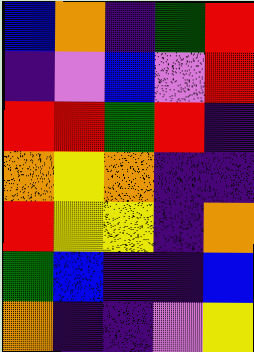[["blue", "orange", "indigo", "green", "red"], ["indigo", "violet", "blue", "violet", "red"], ["red", "red", "green", "red", "indigo"], ["orange", "yellow", "orange", "indigo", "indigo"], ["red", "yellow", "yellow", "indigo", "orange"], ["green", "blue", "indigo", "indigo", "blue"], ["orange", "indigo", "indigo", "violet", "yellow"]]